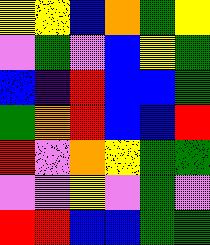[["yellow", "yellow", "blue", "orange", "green", "yellow"], ["violet", "green", "violet", "blue", "yellow", "green"], ["blue", "indigo", "red", "blue", "blue", "green"], ["green", "orange", "red", "blue", "blue", "red"], ["red", "violet", "orange", "yellow", "green", "green"], ["violet", "violet", "yellow", "violet", "green", "violet"], ["red", "red", "blue", "blue", "green", "green"]]